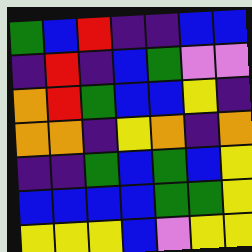[["green", "blue", "red", "indigo", "indigo", "blue", "blue"], ["indigo", "red", "indigo", "blue", "green", "violet", "violet"], ["orange", "red", "green", "blue", "blue", "yellow", "indigo"], ["orange", "orange", "indigo", "yellow", "orange", "indigo", "orange"], ["indigo", "indigo", "green", "blue", "green", "blue", "yellow"], ["blue", "blue", "blue", "blue", "green", "green", "yellow"], ["yellow", "yellow", "yellow", "blue", "violet", "yellow", "yellow"]]